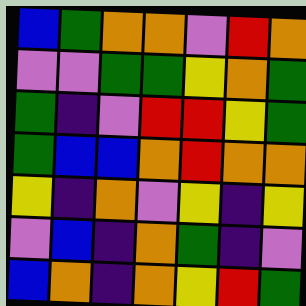[["blue", "green", "orange", "orange", "violet", "red", "orange"], ["violet", "violet", "green", "green", "yellow", "orange", "green"], ["green", "indigo", "violet", "red", "red", "yellow", "green"], ["green", "blue", "blue", "orange", "red", "orange", "orange"], ["yellow", "indigo", "orange", "violet", "yellow", "indigo", "yellow"], ["violet", "blue", "indigo", "orange", "green", "indigo", "violet"], ["blue", "orange", "indigo", "orange", "yellow", "red", "green"]]